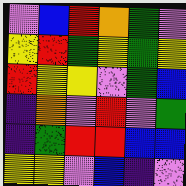[["violet", "blue", "red", "orange", "green", "violet"], ["yellow", "red", "green", "yellow", "green", "yellow"], ["red", "yellow", "yellow", "violet", "green", "blue"], ["indigo", "orange", "violet", "red", "violet", "green"], ["indigo", "green", "red", "red", "blue", "blue"], ["yellow", "yellow", "violet", "blue", "indigo", "violet"]]